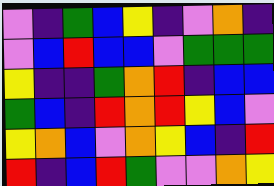[["violet", "indigo", "green", "blue", "yellow", "indigo", "violet", "orange", "indigo"], ["violet", "blue", "red", "blue", "blue", "violet", "green", "green", "green"], ["yellow", "indigo", "indigo", "green", "orange", "red", "indigo", "blue", "blue"], ["green", "blue", "indigo", "red", "orange", "red", "yellow", "blue", "violet"], ["yellow", "orange", "blue", "violet", "orange", "yellow", "blue", "indigo", "red"], ["red", "indigo", "blue", "red", "green", "violet", "violet", "orange", "yellow"]]